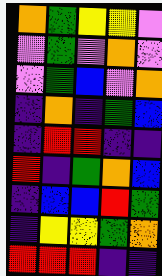[["orange", "green", "yellow", "yellow", "violet"], ["violet", "green", "violet", "orange", "violet"], ["violet", "green", "blue", "violet", "orange"], ["indigo", "orange", "indigo", "green", "blue"], ["indigo", "red", "red", "indigo", "indigo"], ["red", "indigo", "green", "orange", "blue"], ["indigo", "blue", "blue", "red", "green"], ["indigo", "yellow", "yellow", "green", "orange"], ["red", "red", "red", "indigo", "indigo"]]